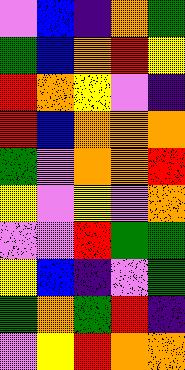[["violet", "blue", "indigo", "orange", "green"], ["green", "blue", "orange", "red", "yellow"], ["red", "orange", "yellow", "violet", "indigo"], ["red", "blue", "orange", "orange", "orange"], ["green", "violet", "orange", "orange", "red"], ["yellow", "violet", "yellow", "violet", "orange"], ["violet", "violet", "red", "green", "green"], ["yellow", "blue", "indigo", "violet", "green"], ["green", "orange", "green", "red", "indigo"], ["violet", "yellow", "red", "orange", "orange"]]